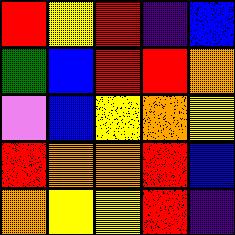[["red", "yellow", "red", "indigo", "blue"], ["green", "blue", "red", "red", "orange"], ["violet", "blue", "yellow", "orange", "yellow"], ["red", "orange", "orange", "red", "blue"], ["orange", "yellow", "yellow", "red", "indigo"]]